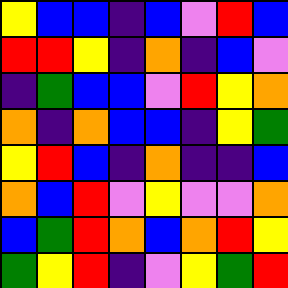[["yellow", "blue", "blue", "indigo", "blue", "violet", "red", "blue"], ["red", "red", "yellow", "indigo", "orange", "indigo", "blue", "violet"], ["indigo", "green", "blue", "blue", "violet", "red", "yellow", "orange"], ["orange", "indigo", "orange", "blue", "blue", "indigo", "yellow", "green"], ["yellow", "red", "blue", "indigo", "orange", "indigo", "indigo", "blue"], ["orange", "blue", "red", "violet", "yellow", "violet", "violet", "orange"], ["blue", "green", "red", "orange", "blue", "orange", "red", "yellow"], ["green", "yellow", "red", "indigo", "violet", "yellow", "green", "red"]]